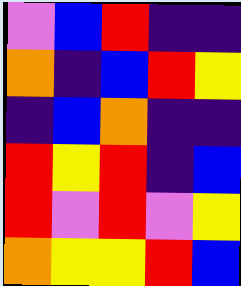[["violet", "blue", "red", "indigo", "indigo"], ["orange", "indigo", "blue", "red", "yellow"], ["indigo", "blue", "orange", "indigo", "indigo"], ["red", "yellow", "red", "indigo", "blue"], ["red", "violet", "red", "violet", "yellow"], ["orange", "yellow", "yellow", "red", "blue"]]